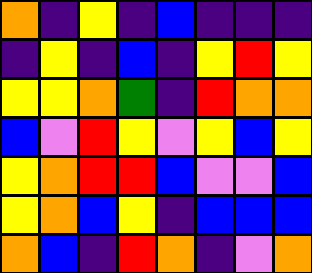[["orange", "indigo", "yellow", "indigo", "blue", "indigo", "indigo", "indigo"], ["indigo", "yellow", "indigo", "blue", "indigo", "yellow", "red", "yellow"], ["yellow", "yellow", "orange", "green", "indigo", "red", "orange", "orange"], ["blue", "violet", "red", "yellow", "violet", "yellow", "blue", "yellow"], ["yellow", "orange", "red", "red", "blue", "violet", "violet", "blue"], ["yellow", "orange", "blue", "yellow", "indigo", "blue", "blue", "blue"], ["orange", "blue", "indigo", "red", "orange", "indigo", "violet", "orange"]]